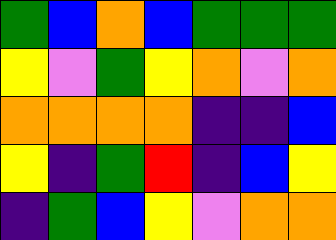[["green", "blue", "orange", "blue", "green", "green", "green"], ["yellow", "violet", "green", "yellow", "orange", "violet", "orange"], ["orange", "orange", "orange", "orange", "indigo", "indigo", "blue"], ["yellow", "indigo", "green", "red", "indigo", "blue", "yellow"], ["indigo", "green", "blue", "yellow", "violet", "orange", "orange"]]